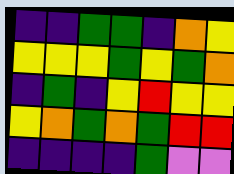[["indigo", "indigo", "green", "green", "indigo", "orange", "yellow"], ["yellow", "yellow", "yellow", "green", "yellow", "green", "orange"], ["indigo", "green", "indigo", "yellow", "red", "yellow", "yellow"], ["yellow", "orange", "green", "orange", "green", "red", "red"], ["indigo", "indigo", "indigo", "indigo", "green", "violet", "violet"]]